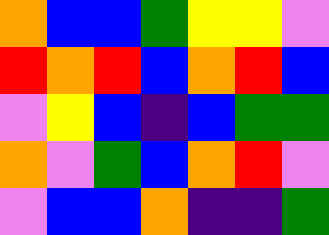[["orange", "blue", "blue", "green", "yellow", "yellow", "violet"], ["red", "orange", "red", "blue", "orange", "red", "blue"], ["violet", "yellow", "blue", "indigo", "blue", "green", "green"], ["orange", "violet", "green", "blue", "orange", "red", "violet"], ["violet", "blue", "blue", "orange", "indigo", "indigo", "green"]]